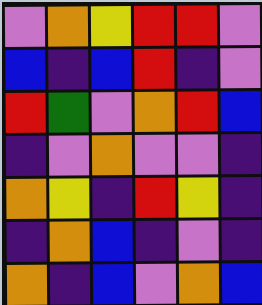[["violet", "orange", "yellow", "red", "red", "violet"], ["blue", "indigo", "blue", "red", "indigo", "violet"], ["red", "green", "violet", "orange", "red", "blue"], ["indigo", "violet", "orange", "violet", "violet", "indigo"], ["orange", "yellow", "indigo", "red", "yellow", "indigo"], ["indigo", "orange", "blue", "indigo", "violet", "indigo"], ["orange", "indigo", "blue", "violet", "orange", "blue"]]